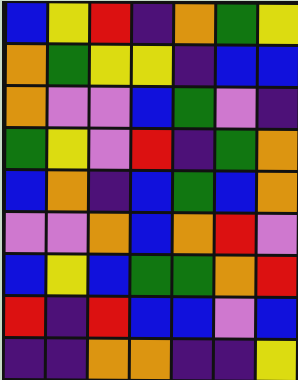[["blue", "yellow", "red", "indigo", "orange", "green", "yellow"], ["orange", "green", "yellow", "yellow", "indigo", "blue", "blue"], ["orange", "violet", "violet", "blue", "green", "violet", "indigo"], ["green", "yellow", "violet", "red", "indigo", "green", "orange"], ["blue", "orange", "indigo", "blue", "green", "blue", "orange"], ["violet", "violet", "orange", "blue", "orange", "red", "violet"], ["blue", "yellow", "blue", "green", "green", "orange", "red"], ["red", "indigo", "red", "blue", "blue", "violet", "blue"], ["indigo", "indigo", "orange", "orange", "indigo", "indigo", "yellow"]]